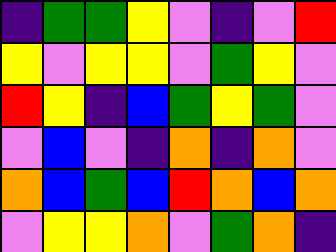[["indigo", "green", "green", "yellow", "violet", "indigo", "violet", "red"], ["yellow", "violet", "yellow", "yellow", "violet", "green", "yellow", "violet"], ["red", "yellow", "indigo", "blue", "green", "yellow", "green", "violet"], ["violet", "blue", "violet", "indigo", "orange", "indigo", "orange", "violet"], ["orange", "blue", "green", "blue", "red", "orange", "blue", "orange"], ["violet", "yellow", "yellow", "orange", "violet", "green", "orange", "indigo"]]